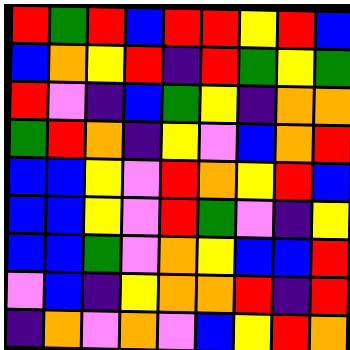[["red", "green", "red", "blue", "red", "red", "yellow", "red", "blue"], ["blue", "orange", "yellow", "red", "indigo", "red", "green", "yellow", "green"], ["red", "violet", "indigo", "blue", "green", "yellow", "indigo", "orange", "orange"], ["green", "red", "orange", "indigo", "yellow", "violet", "blue", "orange", "red"], ["blue", "blue", "yellow", "violet", "red", "orange", "yellow", "red", "blue"], ["blue", "blue", "yellow", "violet", "red", "green", "violet", "indigo", "yellow"], ["blue", "blue", "green", "violet", "orange", "yellow", "blue", "blue", "red"], ["violet", "blue", "indigo", "yellow", "orange", "orange", "red", "indigo", "red"], ["indigo", "orange", "violet", "orange", "violet", "blue", "yellow", "red", "orange"]]